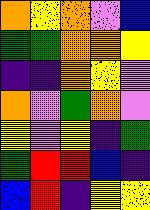[["orange", "yellow", "orange", "violet", "blue"], ["green", "green", "orange", "orange", "yellow"], ["indigo", "indigo", "orange", "yellow", "violet"], ["orange", "violet", "green", "orange", "violet"], ["yellow", "violet", "yellow", "indigo", "green"], ["green", "red", "red", "blue", "indigo"], ["blue", "red", "indigo", "yellow", "yellow"]]